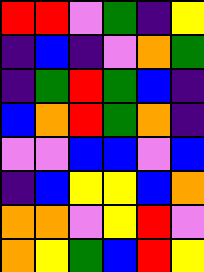[["red", "red", "violet", "green", "indigo", "yellow"], ["indigo", "blue", "indigo", "violet", "orange", "green"], ["indigo", "green", "red", "green", "blue", "indigo"], ["blue", "orange", "red", "green", "orange", "indigo"], ["violet", "violet", "blue", "blue", "violet", "blue"], ["indigo", "blue", "yellow", "yellow", "blue", "orange"], ["orange", "orange", "violet", "yellow", "red", "violet"], ["orange", "yellow", "green", "blue", "red", "yellow"]]